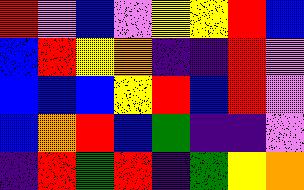[["red", "violet", "blue", "violet", "yellow", "yellow", "red", "blue"], ["blue", "red", "yellow", "orange", "indigo", "indigo", "red", "violet"], ["blue", "blue", "blue", "yellow", "red", "blue", "red", "violet"], ["blue", "orange", "red", "blue", "green", "indigo", "indigo", "violet"], ["indigo", "red", "green", "red", "indigo", "green", "yellow", "orange"]]